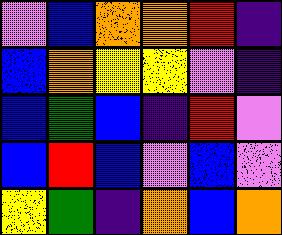[["violet", "blue", "orange", "orange", "red", "indigo"], ["blue", "orange", "yellow", "yellow", "violet", "indigo"], ["blue", "green", "blue", "indigo", "red", "violet"], ["blue", "red", "blue", "violet", "blue", "violet"], ["yellow", "green", "indigo", "orange", "blue", "orange"]]